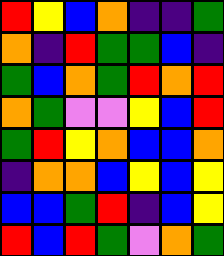[["red", "yellow", "blue", "orange", "indigo", "indigo", "green"], ["orange", "indigo", "red", "green", "green", "blue", "indigo"], ["green", "blue", "orange", "green", "red", "orange", "red"], ["orange", "green", "violet", "violet", "yellow", "blue", "red"], ["green", "red", "yellow", "orange", "blue", "blue", "orange"], ["indigo", "orange", "orange", "blue", "yellow", "blue", "yellow"], ["blue", "blue", "green", "red", "indigo", "blue", "yellow"], ["red", "blue", "red", "green", "violet", "orange", "green"]]